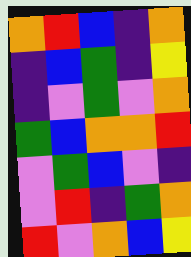[["orange", "red", "blue", "indigo", "orange"], ["indigo", "blue", "green", "indigo", "yellow"], ["indigo", "violet", "green", "violet", "orange"], ["green", "blue", "orange", "orange", "red"], ["violet", "green", "blue", "violet", "indigo"], ["violet", "red", "indigo", "green", "orange"], ["red", "violet", "orange", "blue", "yellow"]]